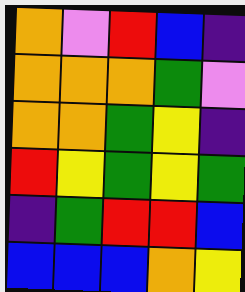[["orange", "violet", "red", "blue", "indigo"], ["orange", "orange", "orange", "green", "violet"], ["orange", "orange", "green", "yellow", "indigo"], ["red", "yellow", "green", "yellow", "green"], ["indigo", "green", "red", "red", "blue"], ["blue", "blue", "blue", "orange", "yellow"]]